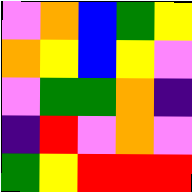[["violet", "orange", "blue", "green", "yellow"], ["orange", "yellow", "blue", "yellow", "violet"], ["violet", "green", "green", "orange", "indigo"], ["indigo", "red", "violet", "orange", "violet"], ["green", "yellow", "red", "red", "red"]]